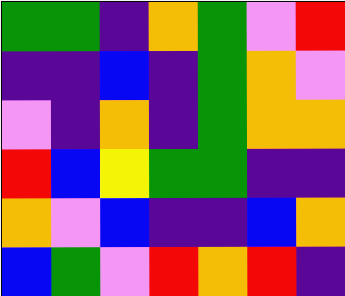[["green", "green", "indigo", "orange", "green", "violet", "red"], ["indigo", "indigo", "blue", "indigo", "green", "orange", "violet"], ["violet", "indigo", "orange", "indigo", "green", "orange", "orange"], ["red", "blue", "yellow", "green", "green", "indigo", "indigo"], ["orange", "violet", "blue", "indigo", "indigo", "blue", "orange"], ["blue", "green", "violet", "red", "orange", "red", "indigo"]]